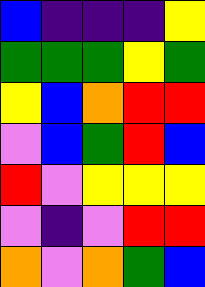[["blue", "indigo", "indigo", "indigo", "yellow"], ["green", "green", "green", "yellow", "green"], ["yellow", "blue", "orange", "red", "red"], ["violet", "blue", "green", "red", "blue"], ["red", "violet", "yellow", "yellow", "yellow"], ["violet", "indigo", "violet", "red", "red"], ["orange", "violet", "orange", "green", "blue"]]